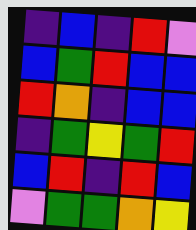[["indigo", "blue", "indigo", "red", "violet"], ["blue", "green", "red", "blue", "blue"], ["red", "orange", "indigo", "blue", "blue"], ["indigo", "green", "yellow", "green", "red"], ["blue", "red", "indigo", "red", "blue"], ["violet", "green", "green", "orange", "yellow"]]